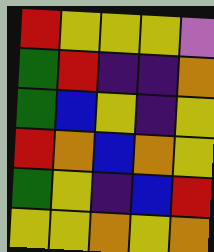[["red", "yellow", "yellow", "yellow", "violet"], ["green", "red", "indigo", "indigo", "orange"], ["green", "blue", "yellow", "indigo", "yellow"], ["red", "orange", "blue", "orange", "yellow"], ["green", "yellow", "indigo", "blue", "red"], ["yellow", "yellow", "orange", "yellow", "orange"]]